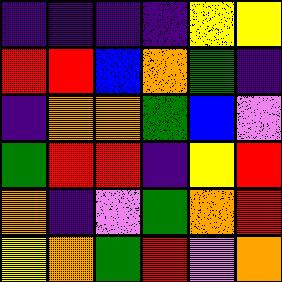[["indigo", "indigo", "indigo", "indigo", "yellow", "yellow"], ["red", "red", "blue", "orange", "green", "indigo"], ["indigo", "orange", "orange", "green", "blue", "violet"], ["green", "red", "red", "indigo", "yellow", "red"], ["orange", "indigo", "violet", "green", "orange", "red"], ["yellow", "orange", "green", "red", "violet", "orange"]]